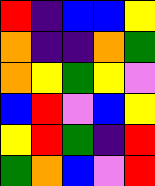[["red", "indigo", "blue", "blue", "yellow"], ["orange", "indigo", "indigo", "orange", "green"], ["orange", "yellow", "green", "yellow", "violet"], ["blue", "red", "violet", "blue", "yellow"], ["yellow", "red", "green", "indigo", "red"], ["green", "orange", "blue", "violet", "red"]]